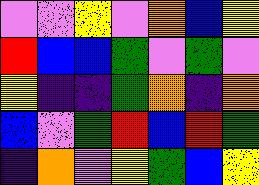[["violet", "violet", "yellow", "violet", "orange", "blue", "yellow"], ["red", "blue", "blue", "green", "violet", "green", "violet"], ["yellow", "indigo", "indigo", "green", "orange", "indigo", "orange"], ["blue", "violet", "green", "red", "blue", "red", "green"], ["indigo", "orange", "violet", "yellow", "green", "blue", "yellow"]]